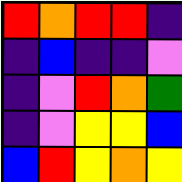[["red", "orange", "red", "red", "indigo"], ["indigo", "blue", "indigo", "indigo", "violet"], ["indigo", "violet", "red", "orange", "green"], ["indigo", "violet", "yellow", "yellow", "blue"], ["blue", "red", "yellow", "orange", "yellow"]]